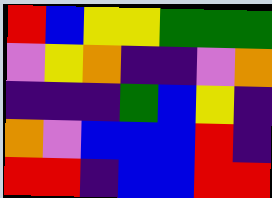[["red", "blue", "yellow", "yellow", "green", "green", "green"], ["violet", "yellow", "orange", "indigo", "indigo", "violet", "orange"], ["indigo", "indigo", "indigo", "green", "blue", "yellow", "indigo"], ["orange", "violet", "blue", "blue", "blue", "red", "indigo"], ["red", "red", "indigo", "blue", "blue", "red", "red"]]